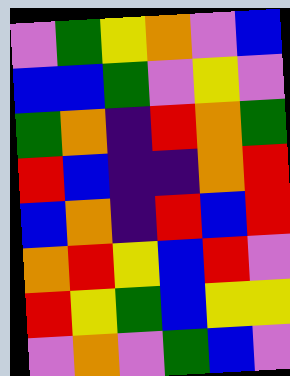[["violet", "green", "yellow", "orange", "violet", "blue"], ["blue", "blue", "green", "violet", "yellow", "violet"], ["green", "orange", "indigo", "red", "orange", "green"], ["red", "blue", "indigo", "indigo", "orange", "red"], ["blue", "orange", "indigo", "red", "blue", "red"], ["orange", "red", "yellow", "blue", "red", "violet"], ["red", "yellow", "green", "blue", "yellow", "yellow"], ["violet", "orange", "violet", "green", "blue", "violet"]]